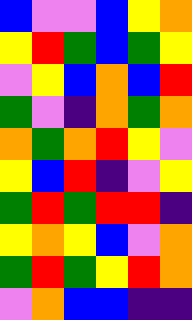[["blue", "violet", "violet", "blue", "yellow", "orange"], ["yellow", "red", "green", "blue", "green", "yellow"], ["violet", "yellow", "blue", "orange", "blue", "red"], ["green", "violet", "indigo", "orange", "green", "orange"], ["orange", "green", "orange", "red", "yellow", "violet"], ["yellow", "blue", "red", "indigo", "violet", "yellow"], ["green", "red", "green", "red", "red", "indigo"], ["yellow", "orange", "yellow", "blue", "violet", "orange"], ["green", "red", "green", "yellow", "red", "orange"], ["violet", "orange", "blue", "blue", "indigo", "indigo"]]